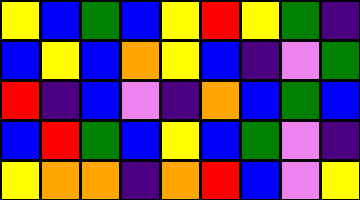[["yellow", "blue", "green", "blue", "yellow", "red", "yellow", "green", "indigo"], ["blue", "yellow", "blue", "orange", "yellow", "blue", "indigo", "violet", "green"], ["red", "indigo", "blue", "violet", "indigo", "orange", "blue", "green", "blue"], ["blue", "red", "green", "blue", "yellow", "blue", "green", "violet", "indigo"], ["yellow", "orange", "orange", "indigo", "orange", "red", "blue", "violet", "yellow"]]